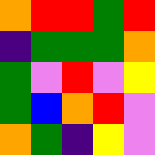[["orange", "red", "red", "green", "red"], ["indigo", "green", "green", "green", "orange"], ["green", "violet", "red", "violet", "yellow"], ["green", "blue", "orange", "red", "violet"], ["orange", "green", "indigo", "yellow", "violet"]]